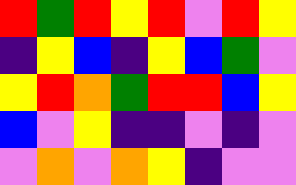[["red", "green", "red", "yellow", "red", "violet", "red", "yellow"], ["indigo", "yellow", "blue", "indigo", "yellow", "blue", "green", "violet"], ["yellow", "red", "orange", "green", "red", "red", "blue", "yellow"], ["blue", "violet", "yellow", "indigo", "indigo", "violet", "indigo", "violet"], ["violet", "orange", "violet", "orange", "yellow", "indigo", "violet", "violet"]]